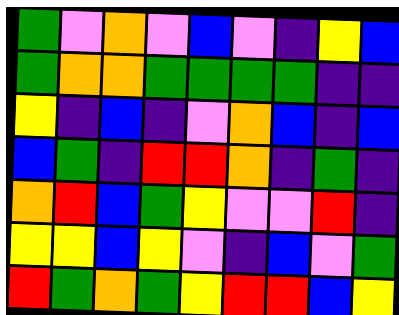[["green", "violet", "orange", "violet", "blue", "violet", "indigo", "yellow", "blue"], ["green", "orange", "orange", "green", "green", "green", "green", "indigo", "indigo"], ["yellow", "indigo", "blue", "indigo", "violet", "orange", "blue", "indigo", "blue"], ["blue", "green", "indigo", "red", "red", "orange", "indigo", "green", "indigo"], ["orange", "red", "blue", "green", "yellow", "violet", "violet", "red", "indigo"], ["yellow", "yellow", "blue", "yellow", "violet", "indigo", "blue", "violet", "green"], ["red", "green", "orange", "green", "yellow", "red", "red", "blue", "yellow"]]